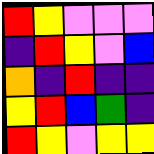[["red", "yellow", "violet", "violet", "violet"], ["indigo", "red", "yellow", "violet", "blue"], ["orange", "indigo", "red", "indigo", "indigo"], ["yellow", "red", "blue", "green", "indigo"], ["red", "yellow", "violet", "yellow", "yellow"]]